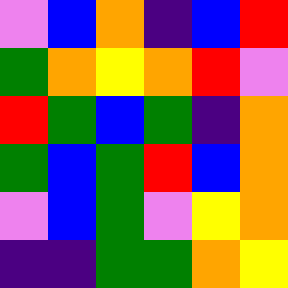[["violet", "blue", "orange", "indigo", "blue", "red"], ["green", "orange", "yellow", "orange", "red", "violet"], ["red", "green", "blue", "green", "indigo", "orange"], ["green", "blue", "green", "red", "blue", "orange"], ["violet", "blue", "green", "violet", "yellow", "orange"], ["indigo", "indigo", "green", "green", "orange", "yellow"]]